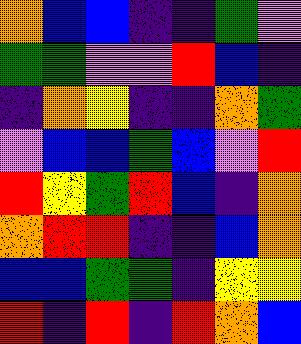[["orange", "blue", "blue", "indigo", "indigo", "green", "violet"], ["green", "green", "violet", "violet", "red", "blue", "indigo"], ["indigo", "orange", "yellow", "indigo", "indigo", "orange", "green"], ["violet", "blue", "blue", "green", "blue", "violet", "red"], ["red", "yellow", "green", "red", "blue", "indigo", "orange"], ["orange", "red", "red", "indigo", "indigo", "blue", "orange"], ["blue", "blue", "green", "green", "indigo", "yellow", "yellow"], ["red", "indigo", "red", "indigo", "red", "orange", "blue"]]